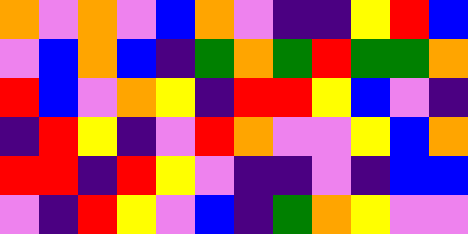[["orange", "violet", "orange", "violet", "blue", "orange", "violet", "indigo", "indigo", "yellow", "red", "blue"], ["violet", "blue", "orange", "blue", "indigo", "green", "orange", "green", "red", "green", "green", "orange"], ["red", "blue", "violet", "orange", "yellow", "indigo", "red", "red", "yellow", "blue", "violet", "indigo"], ["indigo", "red", "yellow", "indigo", "violet", "red", "orange", "violet", "violet", "yellow", "blue", "orange"], ["red", "red", "indigo", "red", "yellow", "violet", "indigo", "indigo", "violet", "indigo", "blue", "blue"], ["violet", "indigo", "red", "yellow", "violet", "blue", "indigo", "green", "orange", "yellow", "violet", "violet"]]